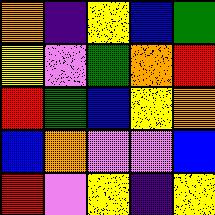[["orange", "indigo", "yellow", "blue", "green"], ["yellow", "violet", "green", "orange", "red"], ["red", "green", "blue", "yellow", "orange"], ["blue", "orange", "violet", "violet", "blue"], ["red", "violet", "yellow", "indigo", "yellow"]]